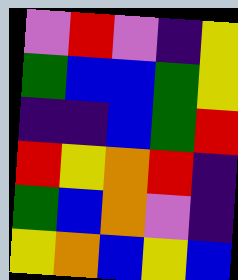[["violet", "red", "violet", "indigo", "yellow"], ["green", "blue", "blue", "green", "yellow"], ["indigo", "indigo", "blue", "green", "red"], ["red", "yellow", "orange", "red", "indigo"], ["green", "blue", "orange", "violet", "indigo"], ["yellow", "orange", "blue", "yellow", "blue"]]